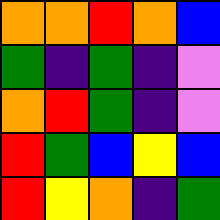[["orange", "orange", "red", "orange", "blue"], ["green", "indigo", "green", "indigo", "violet"], ["orange", "red", "green", "indigo", "violet"], ["red", "green", "blue", "yellow", "blue"], ["red", "yellow", "orange", "indigo", "green"]]